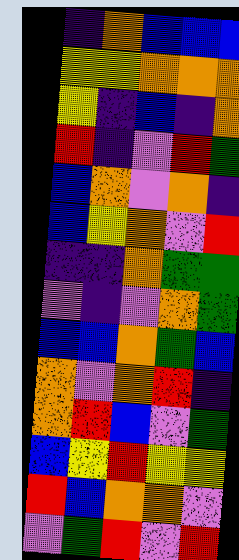[["indigo", "orange", "blue", "blue", "blue"], ["yellow", "yellow", "orange", "orange", "orange"], ["yellow", "indigo", "blue", "indigo", "orange"], ["red", "indigo", "violet", "red", "green"], ["blue", "orange", "violet", "orange", "indigo"], ["blue", "yellow", "orange", "violet", "red"], ["indigo", "indigo", "orange", "green", "green"], ["violet", "indigo", "violet", "orange", "green"], ["blue", "blue", "orange", "green", "blue"], ["orange", "violet", "orange", "red", "indigo"], ["orange", "red", "blue", "violet", "green"], ["blue", "yellow", "red", "yellow", "yellow"], ["red", "blue", "orange", "orange", "violet"], ["violet", "green", "red", "violet", "red"]]